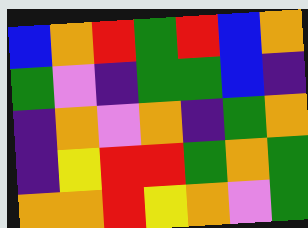[["blue", "orange", "red", "green", "red", "blue", "orange"], ["green", "violet", "indigo", "green", "green", "blue", "indigo"], ["indigo", "orange", "violet", "orange", "indigo", "green", "orange"], ["indigo", "yellow", "red", "red", "green", "orange", "green"], ["orange", "orange", "red", "yellow", "orange", "violet", "green"]]